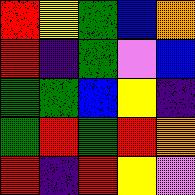[["red", "yellow", "green", "blue", "orange"], ["red", "indigo", "green", "violet", "blue"], ["green", "green", "blue", "yellow", "indigo"], ["green", "red", "green", "red", "orange"], ["red", "indigo", "red", "yellow", "violet"]]